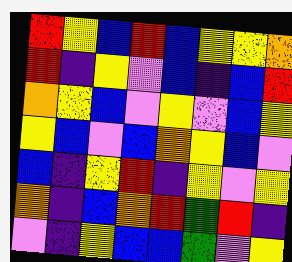[["red", "yellow", "blue", "red", "blue", "yellow", "yellow", "orange"], ["red", "indigo", "yellow", "violet", "blue", "indigo", "blue", "red"], ["orange", "yellow", "blue", "violet", "yellow", "violet", "blue", "yellow"], ["yellow", "blue", "violet", "blue", "orange", "yellow", "blue", "violet"], ["blue", "indigo", "yellow", "red", "indigo", "yellow", "violet", "yellow"], ["orange", "indigo", "blue", "orange", "red", "green", "red", "indigo"], ["violet", "indigo", "yellow", "blue", "blue", "green", "violet", "yellow"]]